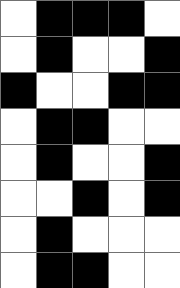[["white", "black", "black", "black", "white"], ["white", "black", "white", "white", "black"], ["black", "white", "white", "black", "black"], ["white", "black", "black", "white", "white"], ["white", "black", "white", "white", "black"], ["white", "white", "black", "white", "black"], ["white", "black", "white", "white", "white"], ["white", "black", "black", "white", "white"]]